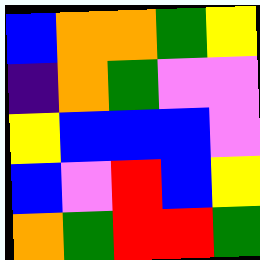[["blue", "orange", "orange", "green", "yellow"], ["indigo", "orange", "green", "violet", "violet"], ["yellow", "blue", "blue", "blue", "violet"], ["blue", "violet", "red", "blue", "yellow"], ["orange", "green", "red", "red", "green"]]